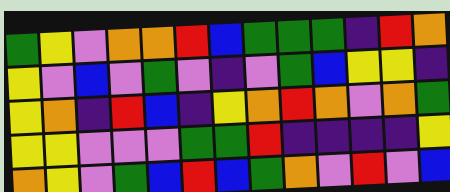[["green", "yellow", "violet", "orange", "orange", "red", "blue", "green", "green", "green", "indigo", "red", "orange"], ["yellow", "violet", "blue", "violet", "green", "violet", "indigo", "violet", "green", "blue", "yellow", "yellow", "indigo"], ["yellow", "orange", "indigo", "red", "blue", "indigo", "yellow", "orange", "red", "orange", "violet", "orange", "green"], ["yellow", "yellow", "violet", "violet", "violet", "green", "green", "red", "indigo", "indigo", "indigo", "indigo", "yellow"], ["orange", "yellow", "violet", "green", "blue", "red", "blue", "green", "orange", "violet", "red", "violet", "blue"]]